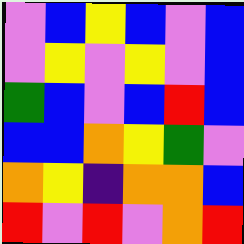[["violet", "blue", "yellow", "blue", "violet", "blue"], ["violet", "yellow", "violet", "yellow", "violet", "blue"], ["green", "blue", "violet", "blue", "red", "blue"], ["blue", "blue", "orange", "yellow", "green", "violet"], ["orange", "yellow", "indigo", "orange", "orange", "blue"], ["red", "violet", "red", "violet", "orange", "red"]]